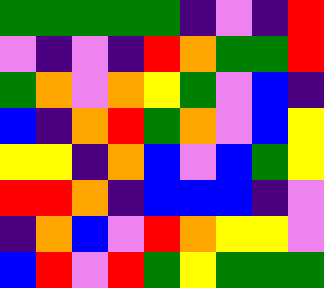[["green", "green", "green", "green", "green", "indigo", "violet", "indigo", "red"], ["violet", "indigo", "violet", "indigo", "red", "orange", "green", "green", "red"], ["green", "orange", "violet", "orange", "yellow", "green", "violet", "blue", "indigo"], ["blue", "indigo", "orange", "red", "green", "orange", "violet", "blue", "yellow"], ["yellow", "yellow", "indigo", "orange", "blue", "violet", "blue", "green", "yellow"], ["red", "red", "orange", "indigo", "blue", "blue", "blue", "indigo", "violet"], ["indigo", "orange", "blue", "violet", "red", "orange", "yellow", "yellow", "violet"], ["blue", "red", "violet", "red", "green", "yellow", "green", "green", "green"]]